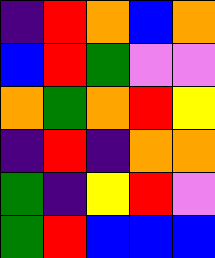[["indigo", "red", "orange", "blue", "orange"], ["blue", "red", "green", "violet", "violet"], ["orange", "green", "orange", "red", "yellow"], ["indigo", "red", "indigo", "orange", "orange"], ["green", "indigo", "yellow", "red", "violet"], ["green", "red", "blue", "blue", "blue"]]